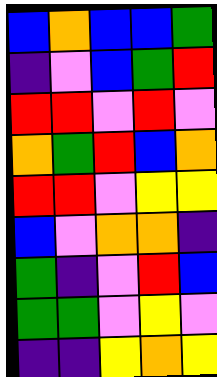[["blue", "orange", "blue", "blue", "green"], ["indigo", "violet", "blue", "green", "red"], ["red", "red", "violet", "red", "violet"], ["orange", "green", "red", "blue", "orange"], ["red", "red", "violet", "yellow", "yellow"], ["blue", "violet", "orange", "orange", "indigo"], ["green", "indigo", "violet", "red", "blue"], ["green", "green", "violet", "yellow", "violet"], ["indigo", "indigo", "yellow", "orange", "yellow"]]